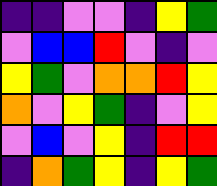[["indigo", "indigo", "violet", "violet", "indigo", "yellow", "green"], ["violet", "blue", "blue", "red", "violet", "indigo", "violet"], ["yellow", "green", "violet", "orange", "orange", "red", "yellow"], ["orange", "violet", "yellow", "green", "indigo", "violet", "yellow"], ["violet", "blue", "violet", "yellow", "indigo", "red", "red"], ["indigo", "orange", "green", "yellow", "indigo", "yellow", "green"]]